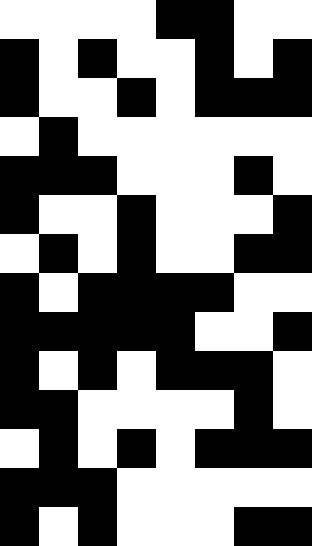[["white", "white", "white", "white", "black", "black", "white", "white"], ["black", "white", "black", "white", "white", "black", "white", "black"], ["black", "white", "white", "black", "white", "black", "black", "black"], ["white", "black", "white", "white", "white", "white", "white", "white"], ["black", "black", "black", "white", "white", "white", "black", "white"], ["black", "white", "white", "black", "white", "white", "white", "black"], ["white", "black", "white", "black", "white", "white", "black", "black"], ["black", "white", "black", "black", "black", "black", "white", "white"], ["black", "black", "black", "black", "black", "white", "white", "black"], ["black", "white", "black", "white", "black", "black", "black", "white"], ["black", "black", "white", "white", "white", "white", "black", "white"], ["white", "black", "white", "black", "white", "black", "black", "black"], ["black", "black", "black", "white", "white", "white", "white", "white"], ["black", "white", "black", "white", "white", "white", "black", "black"]]